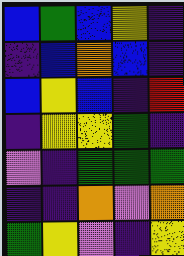[["blue", "green", "blue", "yellow", "indigo"], ["indigo", "blue", "orange", "blue", "indigo"], ["blue", "yellow", "blue", "indigo", "red"], ["indigo", "yellow", "yellow", "green", "indigo"], ["violet", "indigo", "green", "green", "green"], ["indigo", "indigo", "orange", "violet", "orange"], ["green", "yellow", "violet", "indigo", "yellow"]]